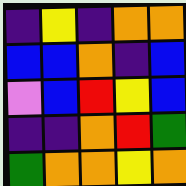[["indigo", "yellow", "indigo", "orange", "orange"], ["blue", "blue", "orange", "indigo", "blue"], ["violet", "blue", "red", "yellow", "blue"], ["indigo", "indigo", "orange", "red", "green"], ["green", "orange", "orange", "yellow", "orange"]]